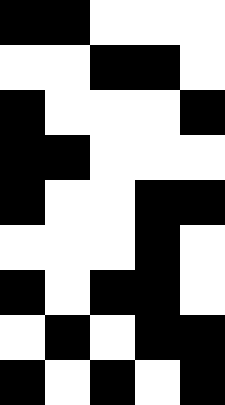[["black", "black", "white", "white", "white"], ["white", "white", "black", "black", "white"], ["black", "white", "white", "white", "black"], ["black", "black", "white", "white", "white"], ["black", "white", "white", "black", "black"], ["white", "white", "white", "black", "white"], ["black", "white", "black", "black", "white"], ["white", "black", "white", "black", "black"], ["black", "white", "black", "white", "black"]]